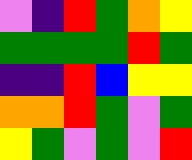[["violet", "indigo", "red", "green", "orange", "yellow"], ["green", "green", "green", "green", "red", "green"], ["indigo", "indigo", "red", "blue", "yellow", "yellow"], ["orange", "orange", "red", "green", "violet", "green"], ["yellow", "green", "violet", "green", "violet", "red"]]